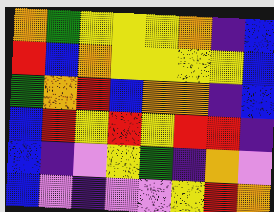[["orange", "green", "yellow", "yellow", "yellow", "orange", "indigo", "blue"], ["red", "blue", "orange", "yellow", "yellow", "yellow", "yellow", "blue"], ["green", "orange", "red", "blue", "orange", "orange", "indigo", "blue"], ["blue", "red", "yellow", "red", "yellow", "red", "red", "indigo"], ["blue", "indigo", "violet", "yellow", "green", "indigo", "orange", "violet"], ["blue", "violet", "indigo", "violet", "violet", "yellow", "red", "orange"]]